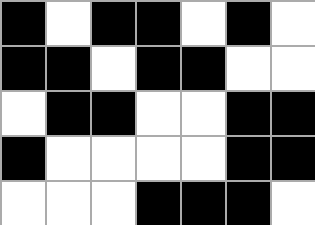[["black", "white", "black", "black", "white", "black", "white"], ["black", "black", "white", "black", "black", "white", "white"], ["white", "black", "black", "white", "white", "black", "black"], ["black", "white", "white", "white", "white", "black", "black"], ["white", "white", "white", "black", "black", "black", "white"]]